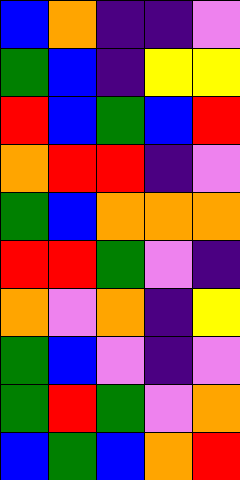[["blue", "orange", "indigo", "indigo", "violet"], ["green", "blue", "indigo", "yellow", "yellow"], ["red", "blue", "green", "blue", "red"], ["orange", "red", "red", "indigo", "violet"], ["green", "blue", "orange", "orange", "orange"], ["red", "red", "green", "violet", "indigo"], ["orange", "violet", "orange", "indigo", "yellow"], ["green", "blue", "violet", "indigo", "violet"], ["green", "red", "green", "violet", "orange"], ["blue", "green", "blue", "orange", "red"]]